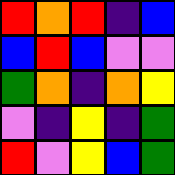[["red", "orange", "red", "indigo", "blue"], ["blue", "red", "blue", "violet", "violet"], ["green", "orange", "indigo", "orange", "yellow"], ["violet", "indigo", "yellow", "indigo", "green"], ["red", "violet", "yellow", "blue", "green"]]